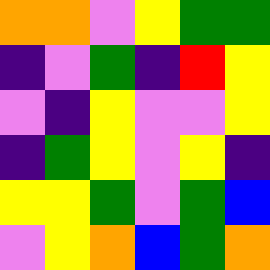[["orange", "orange", "violet", "yellow", "green", "green"], ["indigo", "violet", "green", "indigo", "red", "yellow"], ["violet", "indigo", "yellow", "violet", "violet", "yellow"], ["indigo", "green", "yellow", "violet", "yellow", "indigo"], ["yellow", "yellow", "green", "violet", "green", "blue"], ["violet", "yellow", "orange", "blue", "green", "orange"]]